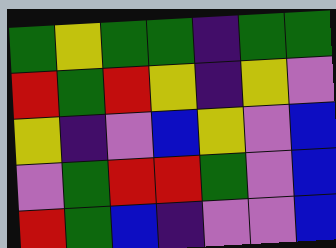[["green", "yellow", "green", "green", "indigo", "green", "green"], ["red", "green", "red", "yellow", "indigo", "yellow", "violet"], ["yellow", "indigo", "violet", "blue", "yellow", "violet", "blue"], ["violet", "green", "red", "red", "green", "violet", "blue"], ["red", "green", "blue", "indigo", "violet", "violet", "blue"]]